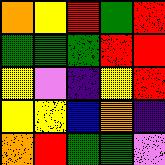[["orange", "yellow", "red", "green", "red"], ["green", "green", "green", "red", "red"], ["yellow", "violet", "indigo", "yellow", "red"], ["yellow", "yellow", "blue", "orange", "indigo"], ["orange", "red", "green", "green", "violet"]]